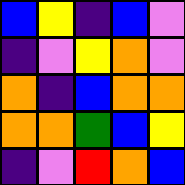[["blue", "yellow", "indigo", "blue", "violet"], ["indigo", "violet", "yellow", "orange", "violet"], ["orange", "indigo", "blue", "orange", "orange"], ["orange", "orange", "green", "blue", "yellow"], ["indigo", "violet", "red", "orange", "blue"]]